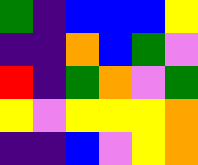[["green", "indigo", "blue", "blue", "blue", "yellow"], ["indigo", "indigo", "orange", "blue", "green", "violet"], ["red", "indigo", "green", "orange", "violet", "green"], ["yellow", "violet", "yellow", "yellow", "yellow", "orange"], ["indigo", "indigo", "blue", "violet", "yellow", "orange"]]